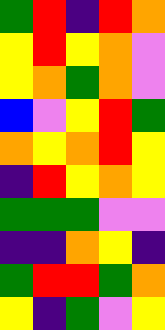[["green", "red", "indigo", "red", "orange"], ["yellow", "red", "yellow", "orange", "violet"], ["yellow", "orange", "green", "orange", "violet"], ["blue", "violet", "yellow", "red", "green"], ["orange", "yellow", "orange", "red", "yellow"], ["indigo", "red", "yellow", "orange", "yellow"], ["green", "green", "green", "violet", "violet"], ["indigo", "indigo", "orange", "yellow", "indigo"], ["green", "red", "red", "green", "orange"], ["yellow", "indigo", "green", "violet", "yellow"]]